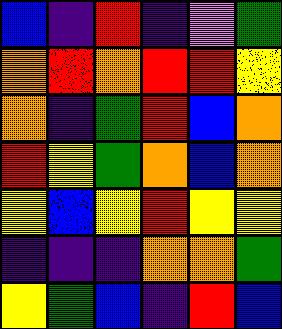[["blue", "indigo", "red", "indigo", "violet", "green"], ["orange", "red", "orange", "red", "red", "yellow"], ["orange", "indigo", "green", "red", "blue", "orange"], ["red", "yellow", "green", "orange", "blue", "orange"], ["yellow", "blue", "yellow", "red", "yellow", "yellow"], ["indigo", "indigo", "indigo", "orange", "orange", "green"], ["yellow", "green", "blue", "indigo", "red", "blue"]]